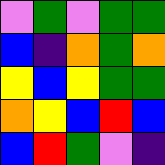[["violet", "green", "violet", "green", "green"], ["blue", "indigo", "orange", "green", "orange"], ["yellow", "blue", "yellow", "green", "green"], ["orange", "yellow", "blue", "red", "blue"], ["blue", "red", "green", "violet", "indigo"]]